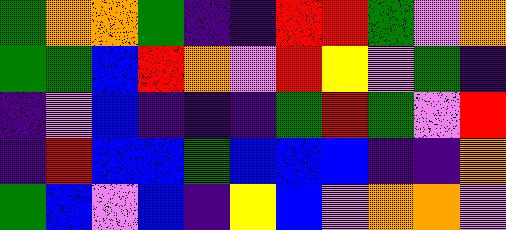[["green", "orange", "orange", "green", "indigo", "indigo", "red", "red", "green", "violet", "orange"], ["green", "green", "blue", "red", "orange", "violet", "red", "yellow", "violet", "green", "indigo"], ["indigo", "violet", "blue", "indigo", "indigo", "indigo", "green", "red", "green", "violet", "red"], ["indigo", "red", "blue", "blue", "green", "blue", "blue", "blue", "indigo", "indigo", "orange"], ["green", "blue", "violet", "blue", "indigo", "yellow", "blue", "violet", "orange", "orange", "violet"]]